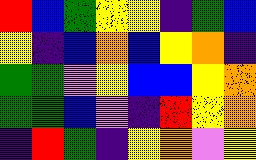[["red", "blue", "green", "yellow", "yellow", "indigo", "green", "blue"], ["yellow", "indigo", "blue", "orange", "blue", "yellow", "orange", "indigo"], ["green", "green", "violet", "yellow", "blue", "blue", "yellow", "orange"], ["green", "green", "blue", "violet", "indigo", "red", "yellow", "orange"], ["indigo", "red", "green", "indigo", "yellow", "orange", "violet", "yellow"]]